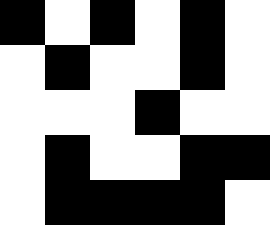[["black", "white", "black", "white", "black", "white"], ["white", "black", "white", "white", "black", "white"], ["white", "white", "white", "black", "white", "white"], ["white", "black", "white", "white", "black", "black"], ["white", "black", "black", "black", "black", "white"]]